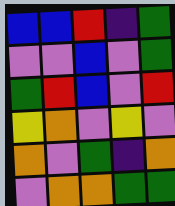[["blue", "blue", "red", "indigo", "green"], ["violet", "violet", "blue", "violet", "green"], ["green", "red", "blue", "violet", "red"], ["yellow", "orange", "violet", "yellow", "violet"], ["orange", "violet", "green", "indigo", "orange"], ["violet", "orange", "orange", "green", "green"]]